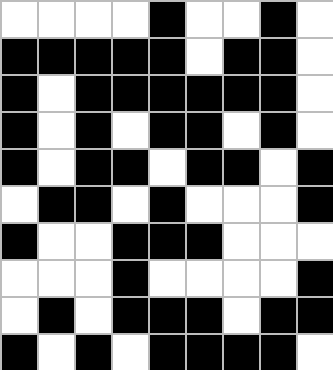[["white", "white", "white", "white", "black", "white", "white", "black", "white"], ["black", "black", "black", "black", "black", "white", "black", "black", "white"], ["black", "white", "black", "black", "black", "black", "black", "black", "white"], ["black", "white", "black", "white", "black", "black", "white", "black", "white"], ["black", "white", "black", "black", "white", "black", "black", "white", "black"], ["white", "black", "black", "white", "black", "white", "white", "white", "black"], ["black", "white", "white", "black", "black", "black", "white", "white", "white"], ["white", "white", "white", "black", "white", "white", "white", "white", "black"], ["white", "black", "white", "black", "black", "black", "white", "black", "black"], ["black", "white", "black", "white", "black", "black", "black", "black", "white"]]